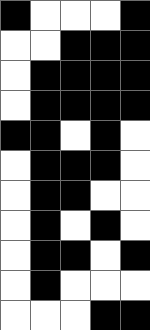[["black", "white", "white", "white", "black"], ["white", "white", "black", "black", "black"], ["white", "black", "black", "black", "black"], ["white", "black", "black", "black", "black"], ["black", "black", "white", "black", "white"], ["white", "black", "black", "black", "white"], ["white", "black", "black", "white", "white"], ["white", "black", "white", "black", "white"], ["white", "black", "black", "white", "black"], ["white", "black", "white", "white", "white"], ["white", "white", "white", "black", "black"]]